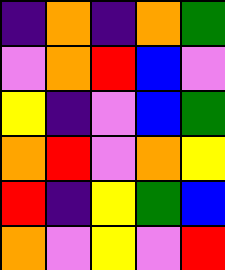[["indigo", "orange", "indigo", "orange", "green"], ["violet", "orange", "red", "blue", "violet"], ["yellow", "indigo", "violet", "blue", "green"], ["orange", "red", "violet", "orange", "yellow"], ["red", "indigo", "yellow", "green", "blue"], ["orange", "violet", "yellow", "violet", "red"]]